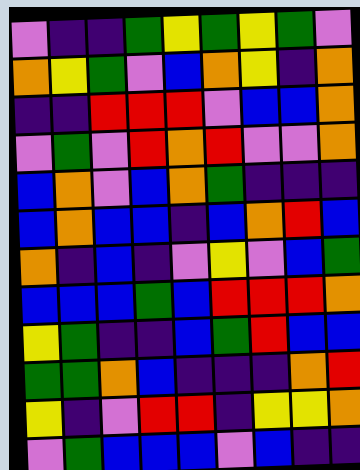[["violet", "indigo", "indigo", "green", "yellow", "green", "yellow", "green", "violet"], ["orange", "yellow", "green", "violet", "blue", "orange", "yellow", "indigo", "orange"], ["indigo", "indigo", "red", "red", "red", "violet", "blue", "blue", "orange"], ["violet", "green", "violet", "red", "orange", "red", "violet", "violet", "orange"], ["blue", "orange", "violet", "blue", "orange", "green", "indigo", "indigo", "indigo"], ["blue", "orange", "blue", "blue", "indigo", "blue", "orange", "red", "blue"], ["orange", "indigo", "blue", "indigo", "violet", "yellow", "violet", "blue", "green"], ["blue", "blue", "blue", "green", "blue", "red", "red", "red", "orange"], ["yellow", "green", "indigo", "indigo", "blue", "green", "red", "blue", "blue"], ["green", "green", "orange", "blue", "indigo", "indigo", "indigo", "orange", "red"], ["yellow", "indigo", "violet", "red", "red", "indigo", "yellow", "yellow", "orange"], ["violet", "green", "blue", "blue", "blue", "violet", "blue", "indigo", "indigo"]]